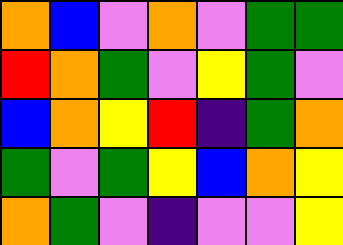[["orange", "blue", "violet", "orange", "violet", "green", "green"], ["red", "orange", "green", "violet", "yellow", "green", "violet"], ["blue", "orange", "yellow", "red", "indigo", "green", "orange"], ["green", "violet", "green", "yellow", "blue", "orange", "yellow"], ["orange", "green", "violet", "indigo", "violet", "violet", "yellow"]]